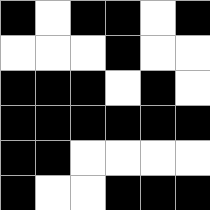[["black", "white", "black", "black", "white", "black"], ["white", "white", "white", "black", "white", "white"], ["black", "black", "black", "white", "black", "white"], ["black", "black", "black", "black", "black", "black"], ["black", "black", "white", "white", "white", "white"], ["black", "white", "white", "black", "black", "black"]]